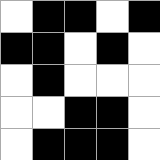[["white", "black", "black", "white", "black"], ["black", "black", "white", "black", "white"], ["white", "black", "white", "white", "white"], ["white", "white", "black", "black", "white"], ["white", "black", "black", "black", "white"]]